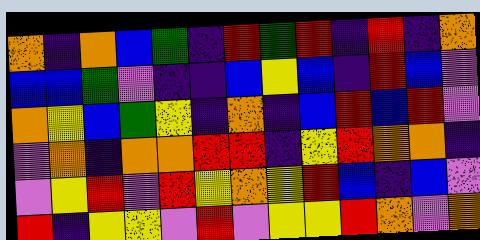[["orange", "indigo", "orange", "blue", "green", "indigo", "red", "green", "red", "indigo", "red", "indigo", "orange"], ["blue", "blue", "green", "violet", "indigo", "indigo", "blue", "yellow", "blue", "indigo", "red", "blue", "violet"], ["orange", "yellow", "blue", "green", "yellow", "indigo", "orange", "indigo", "blue", "red", "blue", "red", "violet"], ["violet", "orange", "indigo", "orange", "orange", "red", "red", "indigo", "yellow", "red", "orange", "orange", "indigo"], ["violet", "yellow", "red", "violet", "red", "yellow", "orange", "yellow", "red", "blue", "indigo", "blue", "violet"], ["red", "indigo", "yellow", "yellow", "violet", "red", "violet", "yellow", "yellow", "red", "orange", "violet", "orange"]]